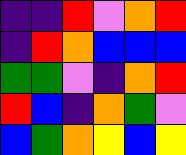[["indigo", "indigo", "red", "violet", "orange", "red"], ["indigo", "red", "orange", "blue", "blue", "blue"], ["green", "green", "violet", "indigo", "orange", "red"], ["red", "blue", "indigo", "orange", "green", "violet"], ["blue", "green", "orange", "yellow", "blue", "yellow"]]